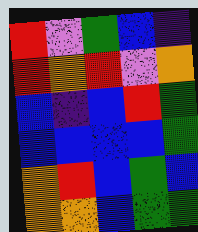[["red", "violet", "green", "blue", "indigo"], ["red", "orange", "red", "violet", "orange"], ["blue", "indigo", "blue", "red", "green"], ["blue", "blue", "blue", "blue", "green"], ["orange", "red", "blue", "green", "blue"], ["orange", "orange", "blue", "green", "green"]]